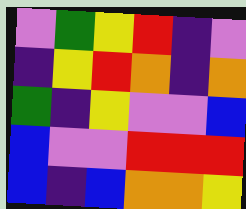[["violet", "green", "yellow", "red", "indigo", "violet"], ["indigo", "yellow", "red", "orange", "indigo", "orange"], ["green", "indigo", "yellow", "violet", "violet", "blue"], ["blue", "violet", "violet", "red", "red", "red"], ["blue", "indigo", "blue", "orange", "orange", "yellow"]]